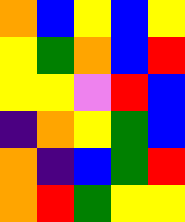[["orange", "blue", "yellow", "blue", "yellow"], ["yellow", "green", "orange", "blue", "red"], ["yellow", "yellow", "violet", "red", "blue"], ["indigo", "orange", "yellow", "green", "blue"], ["orange", "indigo", "blue", "green", "red"], ["orange", "red", "green", "yellow", "yellow"]]